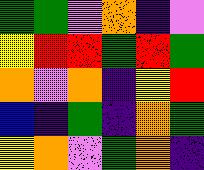[["green", "green", "violet", "orange", "indigo", "violet"], ["yellow", "red", "red", "green", "red", "green"], ["orange", "violet", "orange", "indigo", "yellow", "red"], ["blue", "indigo", "green", "indigo", "orange", "green"], ["yellow", "orange", "violet", "green", "orange", "indigo"]]